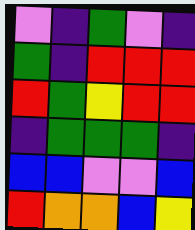[["violet", "indigo", "green", "violet", "indigo"], ["green", "indigo", "red", "red", "red"], ["red", "green", "yellow", "red", "red"], ["indigo", "green", "green", "green", "indigo"], ["blue", "blue", "violet", "violet", "blue"], ["red", "orange", "orange", "blue", "yellow"]]